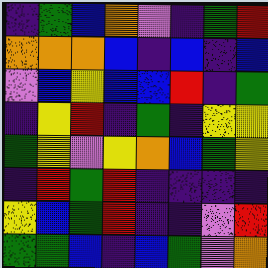[["indigo", "green", "blue", "orange", "violet", "indigo", "green", "red"], ["orange", "orange", "orange", "blue", "indigo", "blue", "indigo", "blue"], ["violet", "blue", "yellow", "blue", "blue", "red", "indigo", "green"], ["indigo", "yellow", "red", "indigo", "green", "indigo", "yellow", "yellow"], ["green", "yellow", "violet", "yellow", "orange", "blue", "green", "yellow"], ["indigo", "red", "green", "red", "indigo", "indigo", "indigo", "indigo"], ["yellow", "blue", "green", "red", "indigo", "indigo", "violet", "red"], ["green", "green", "blue", "indigo", "blue", "green", "violet", "orange"]]